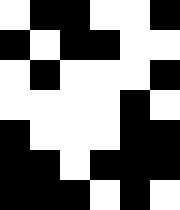[["white", "black", "black", "white", "white", "black"], ["black", "white", "black", "black", "white", "white"], ["white", "black", "white", "white", "white", "black"], ["white", "white", "white", "white", "black", "white"], ["black", "white", "white", "white", "black", "black"], ["black", "black", "white", "black", "black", "black"], ["black", "black", "black", "white", "black", "white"]]